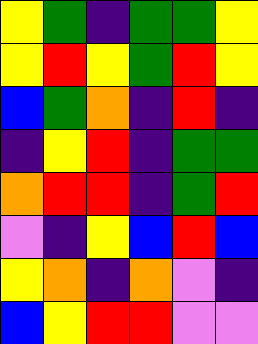[["yellow", "green", "indigo", "green", "green", "yellow"], ["yellow", "red", "yellow", "green", "red", "yellow"], ["blue", "green", "orange", "indigo", "red", "indigo"], ["indigo", "yellow", "red", "indigo", "green", "green"], ["orange", "red", "red", "indigo", "green", "red"], ["violet", "indigo", "yellow", "blue", "red", "blue"], ["yellow", "orange", "indigo", "orange", "violet", "indigo"], ["blue", "yellow", "red", "red", "violet", "violet"]]